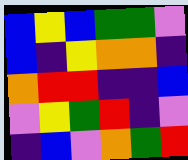[["blue", "yellow", "blue", "green", "green", "violet"], ["blue", "indigo", "yellow", "orange", "orange", "indigo"], ["orange", "red", "red", "indigo", "indigo", "blue"], ["violet", "yellow", "green", "red", "indigo", "violet"], ["indigo", "blue", "violet", "orange", "green", "red"]]